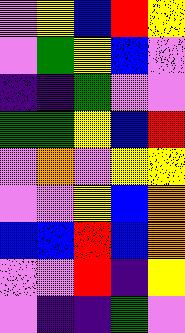[["violet", "yellow", "blue", "red", "yellow"], ["violet", "green", "yellow", "blue", "violet"], ["indigo", "indigo", "green", "violet", "violet"], ["green", "green", "yellow", "blue", "red"], ["violet", "orange", "violet", "yellow", "yellow"], ["violet", "violet", "yellow", "blue", "orange"], ["blue", "blue", "red", "blue", "orange"], ["violet", "violet", "red", "indigo", "yellow"], ["violet", "indigo", "indigo", "green", "violet"]]